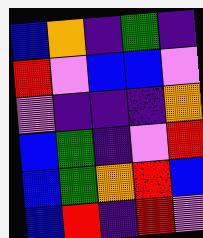[["blue", "orange", "indigo", "green", "indigo"], ["red", "violet", "blue", "blue", "violet"], ["violet", "indigo", "indigo", "indigo", "orange"], ["blue", "green", "indigo", "violet", "red"], ["blue", "green", "orange", "red", "blue"], ["blue", "red", "indigo", "red", "violet"]]